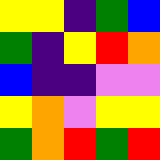[["yellow", "yellow", "indigo", "green", "blue"], ["green", "indigo", "yellow", "red", "orange"], ["blue", "indigo", "indigo", "violet", "violet"], ["yellow", "orange", "violet", "yellow", "yellow"], ["green", "orange", "red", "green", "red"]]